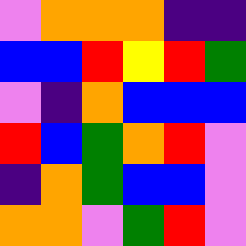[["violet", "orange", "orange", "orange", "indigo", "indigo"], ["blue", "blue", "red", "yellow", "red", "green"], ["violet", "indigo", "orange", "blue", "blue", "blue"], ["red", "blue", "green", "orange", "red", "violet"], ["indigo", "orange", "green", "blue", "blue", "violet"], ["orange", "orange", "violet", "green", "red", "violet"]]